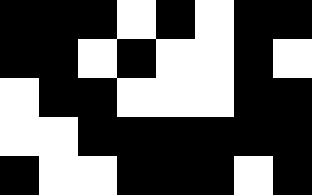[["black", "black", "black", "white", "black", "white", "black", "black"], ["black", "black", "white", "black", "white", "white", "black", "white"], ["white", "black", "black", "white", "white", "white", "black", "black"], ["white", "white", "black", "black", "black", "black", "black", "black"], ["black", "white", "white", "black", "black", "black", "white", "black"]]